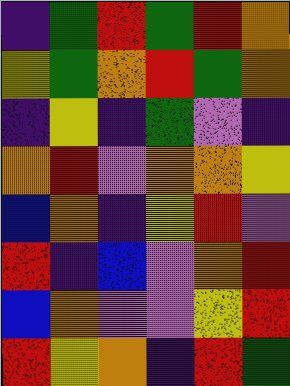[["indigo", "green", "red", "green", "red", "orange"], ["yellow", "green", "orange", "red", "green", "orange"], ["indigo", "yellow", "indigo", "green", "violet", "indigo"], ["orange", "red", "violet", "orange", "orange", "yellow"], ["blue", "orange", "indigo", "yellow", "red", "violet"], ["red", "indigo", "blue", "violet", "orange", "red"], ["blue", "orange", "violet", "violet", "yellow", "red"], ["red", "yellow", "orange", "indigo", "red", "green"]]